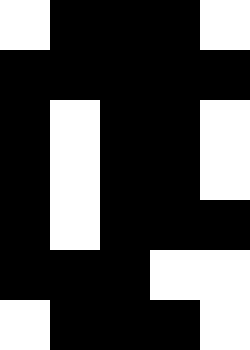[["white", "black", "black", "black", "white"], ["black", "black", "black", "black", "black"], ["black", "white", "black", "black", "white"], ["black", "white", "black", "black", "white"], ["black", "white", "black", "black", "black"], ["black", "black", "black", "white", "white"], ["white", "black", "black", "black", "white"]]